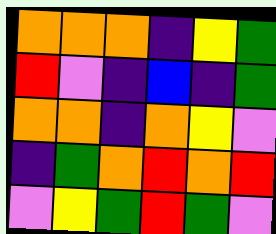[["orange", "orange", "orange", "indigo", "yellow", "green"], ["red", "violet", "indigo", "blue", "indigo", "green"], ["orange", "orange", "indigo", "orange", "yellow", "violet"], ["indigo", "green", "orange", "red", "orange", "red"], ["violet", "yellow", "green", "red", "green", "violet"]]